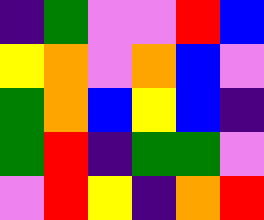[["indigo", "green", "violet", "violet", "red", "blue"], ["yellow", "orange", "violet", "orange", "blue", "violet"], ["green", "orange", "blue", "yellow", "blue", "indigo"], ["green", "red", "indigo", "green", "green", "violet"], ["violet", "red", "yellow", "indigo", "orange", "red"]]